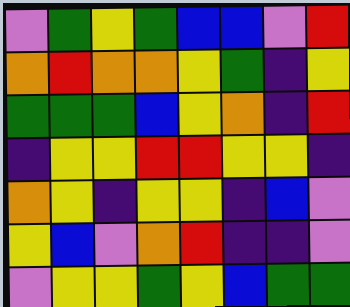[["violet", "green", "yellow", "green", "blue", "blue", "violet", "red"], ["orange", "red", "orange", "orange", "yellow", "green", "indigo", "yellow"], ["green", "green", "green", "blue", "yellow", "orange", "indigo", "red"], ["indigo", "yellow", "yellow", "red", "red", "yellow", "yellow", "indigo"], ["orange", "yellow", "indigo", "yellow", "yellow", "indigo", "blue", "violet"], ["yellow", "blue", "violet", "orange", "red", "indigo", "indigo", "violet"], ["violet", "yellow", "yellow", "green", "yellow", "blue", "green", "green"]]